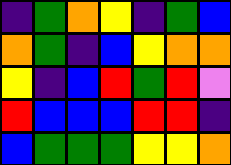[["indigo", "green", "orange", "yellow", "indigo", "green", "blue"], ["orange", "green", "indigo", "blue", "yellow", "orange", "orange"], ["yellow", "indigo", "blue", "red", "green", "red", "violet"], ["red", "blue", "blue", "blue", "red", "red", "indigo"], ["blue", "green", "green", "green", "yellow", "yellow", "orange"]]